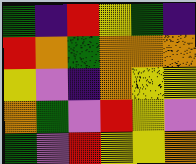[["green", "indigo", "red", "yellow", "green", "indigo"], ["red", "orange", "green", "orange", "orange", "orange"], ["yellow", "violet", "indigo", "orange", "yellow", "yellow"], ["orange", "green", "violet", "red", "yellow", "violet"], ["green", "violet", "red", "yellow", "yellow", "orange"]]